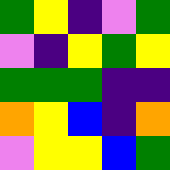[["green", "yellow", "indigo", "violet", "green"], ["violet", "indigo", "yellow", "green", "yellow"], ["green", "green", "green", "indigo", "indigo"], ["orange", "yellow", "blue", "indigo", "orange"], ["violet", "yellow", "yellow", "blue", "green"]]